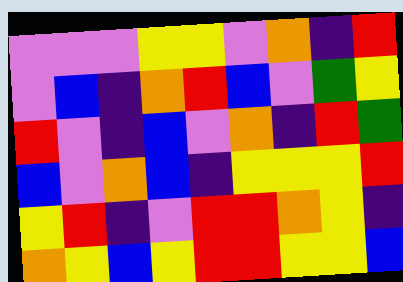[["violet", "violet", "violet", "yellow", "yellow", "violet", "orange", "indigo", "red"], ["violet", "blue", "indigo", "orange", "red", "blue", "violet", "green", "yellow"], ["red", "violet", "indigo", "blue", "violet", "orange", "indigo", "red", "green"], ["blue", "violet", "orange", "blue", "indigo", "yellow", "yellow", "yellow", "red"], ["yellow", "red", "indigo", "violet", "red", "red", "orange", "yellow", "indigo"], ["orange", "yellow", "blue", "yellow", "red", "red", "yellow", "yellow", "blue"]]